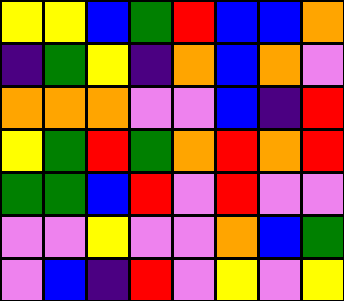[["yellow", "yellow", "blue", "green", "red", "blue", "blue", "orange"], ["indigo", "green", "yellow", "indigo", "orange", "blue", "orange", "violet"], ["orange", "orange", "orange", "violet", "violet", "blue", "indigo", "red"], ["yellow", "green", "red", "green", "orange", "red", "orange", "red"], ["green", "green", "blue", "red", "violet", "red", "violet", "violet"], ["violet", "violet", "yellow", "violet", "violet", "orange", "blue", "green"], ["violet", "blue", "indigo", "red", "violet", "yellow", "violet", "yellow"]]